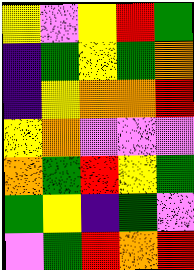[["yellow", "violet", "yellow", "red", "green"], ["indigo", "green", "yellow", "green", "orange"], ["indigo", "yellow", "orange", "orange", "red"], ["yellow", "orange", "violet", "violet", "violet"], ["orange", "green", "red", "yellow", "green"], ["green", "yellow", "indigo", "green", "violet"], ["violet", "green", "red", "orange", "red"]]